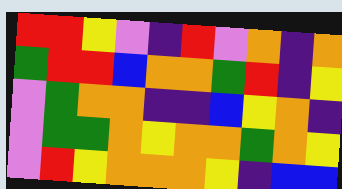[["red", "red", "yellow", "violet", "indigo", "red", "violet", "orange", "indigo", "orange"], ["green", "red", "red", "blue", "orange", "orange", "green", "red", "indigo", "yellow"], ["violet", "green", "orange", "orange", "indigo", "indigo", "blue", "yellow", "orange", "indigo"], ["violet", "green", "green", "orange", "yellow", "orange", "orange", "green", "orange", "yellow"], ["violet", "red", "yellow", "orange", "orange", "orange", "yellow", "indigo", "blue", "blue"]]